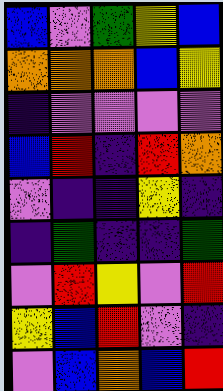[["blue", "violet", "green", "yellow", "blue"], ["orange", "orange", "orange", "blue", "yellow"], ["indigo", "violet", "violet", "violet", "violet"], ["blue", "red", "indigo", "red", "orange"], ["violet", "indigo", "indigo", "yellow", "indigo"], ["indigo", "green", "indigo", "indigo", "green"], ["violet", "red", "yellow", "violet", "red"], ["yellow", "blue", "red", "violet", "indigo"], ["violet", "blue", "orange", "blue", "red"]]